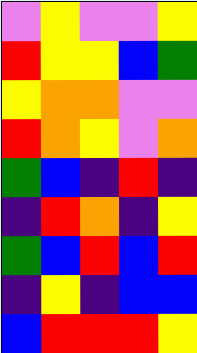[["violet", "yellow", "violet", "violet", "yellow"], ["red", "yellow", "yellow", "blue", "green"], ["yellow", "orange", "orange", "violet", "violet"], ["red", "orange", "yellow", "violet", "orange"], ["green", "blue", "indigo", "red", "indigo"], ["indigo", "red", "orange", "indigo", "yellow"], ["green", "blue", "red", "blue", "red"], ["indigo", "yellow", "indigo", "blue", "blue"], ["blue", "red", "red", "red", "yellow"]]